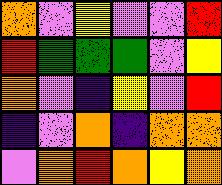[["orange", "violet", "yellow", "violet", "violet", "red"], ["red", "green", "green", "green", "violet", "yellow"], ["orange", "violet", "indigo", "yellow", "violet", "red"], ["indigo", "violet", "orange", "indigo", "orange", "orange"], ["violet", "orange", "red", "orange", "yellow", "orange"]]